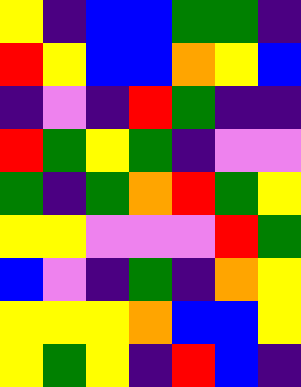[["yellow", "indigo", "blue", "blue", "green", "green", "indigo"], ["red", "yellow", "blue", "blue", "orange", "yellow", "blue"], ["indigo", "violet", "indigo", "red", "green", "indigo", "indigo"], ["red", "green", "yellow", "green", "indigo", "violet", "violet"], ["green", "indigo", "green", "orange", "red", "green", "yellow"], ["yellow", "yellow", "violet", "violet", "violet", "red", "green"], ["blue", "violet", "indigo", "green", "indigo", "orange", "yellow"], ["yellow", "yellow", "yellow", "orange", "blue", "blue", "yellow"], ["yellow", "green", "yellow", "indigo", "red", "blue", "indigo"]]